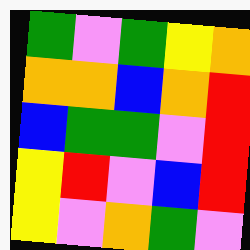[["green", "violet", "green", "yellow", "orange"], ["orange", "orange", "blue", "orange", "red"], ["blue", "green", "green", "violet", "red"], ["yellow", "red", "violet", "blue", "red"], ["yellow", "violet", "orange", "green", "violet"]]